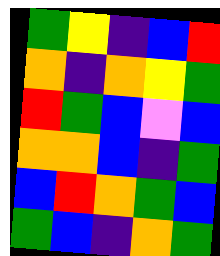[["green", "yellow", "indigo", "blue", "red"], ["orange", "indigo", "orange", "yellow", "green"], ["red", "green", "blue", "violet", "blue"], ["orange", "orange", "blue", "indigo", "green"], ["blue", "red", "orange", "green", "blue"], ["green", "blue", "indigo", "orange", "green"]]